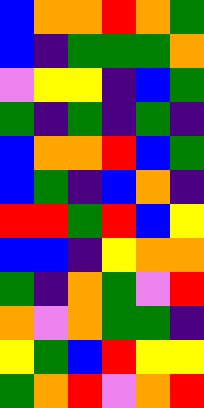[["blue", "orange", "orange", "red", "orange", "green"], ["blue", "indigo", "green", "green", "green", "orange"], ["violet", "yellow", "yellow", "indigo", "blue", "green"], ["green", "indigo", "green", "indigo", "green", "indigo"], ["blue", "orange", "orange", "red", "blue", "green"], ["blue", "green", "indigo", "blue", "orange", "indigo"], ["red", "red", "green", "red", "blue", "yellow"], ["blue", "blue", "indigo", "yellow", "orange", "orange"], ["green", "indigo", "orange", "green", "violet", "red"], ["orange", "violet", "orange", "green", "green", "indigo"], ["yellow", "green", "blue", "red", "yellow", "yellow"], ["green", "orange", "red", "violet", "orange", "red"]]